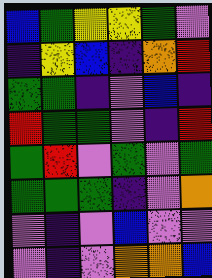[["blue", "green", "yellow", "yellow", "green", "violet"], ["indigo", "yellow", "blue", "indigo", "orange", "red"], ["green", "green", "indigo", "violet", "blue", "indigo"], ["red", "green", "green", "violet", "indigo", "red"], ["green", "red", "violet", "green", "violet", "green"], ["green", "green", "green", "indigo", "violet", "orange"], ["violet", "indigo", "violet", "blue", "violet", "violet"], ["violet", "indigo", "violet", "orange", "orange", "blue"]]